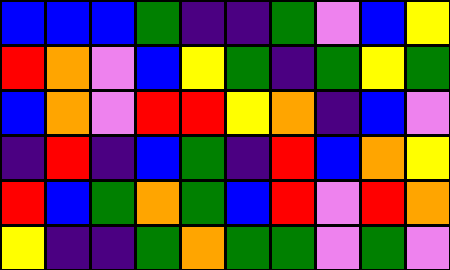[["blue", "blue", "blue", "green", "indigo", "indigo", "green", "violet", "blue", "yellow"], ["red", "orange", "violet", "blue", "yellow", "green", "indigo", "green", "yellow", "green"], ["blue", "orange", "violet", "red", "red", "yellow", "orange", "indigo", "blue", "violet"], ["indigo", "red", "indigo", "blue", "green", "indigo", "red", "blue", "orange", "yellow"], ["red", "blue", "green", "orange", "green", "blue", "red", "violet", "red", "orange"], ["yellow", "indigo", "indigo", "green", "orange", "green", "green", "violet", "green", "violet"]]